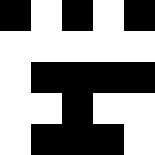[["black", "white", "black", "white", "black"], ["white", "white", "white", "white", "white"], ["white", "black", "black", "black", "black"], ["white", "white", "black", "white", "white"], ["white", "black", "black", "black", "white"]]